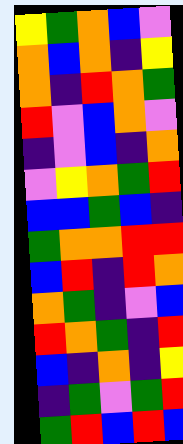[["yellow", "green", "orange", "blue", "violet"], ["orange", "blue", "orange", "indigo", "yellow"], ["orange", "indigo", "red", "orange", "green"], ["red", "violet", "blue", "orange", "violet"], ["indigo", "violet", "blue", "indigo", "orange"], ["violet", "yellow", "orange", "green", "red"], ["blue", "blue", "green", "blue", "indigo"], ["green", "orange", "orange", "red", "red"], ["blue", "red", "indigo", "red", "orange"], ["orange", "green", "indigo", "violet", "blue"], ["red", "orange", "green", "indigo", "red"], ["blue", "indigo", "orange", "indigo", "yellow"], ["indigo", "green", "violet", "green", "red"], ["green", "red", "blue", "red", "blue"]]